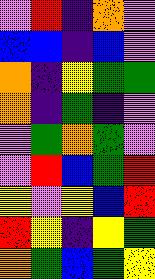[["violet", "red", "indigo", "orange", "violet"], ["blue", "blue", "indigo", "blue", "violet"], ["orange", "indigo", "yellow", "green", "green"], ["orange", "indigo", "green", "indigo", "violet"], ["violet", "green", "orange", "green", "violet"], ["violet", "red", "blue", "green", "red"], ["yellow", "violet", "yellow", "blue", "red"], ["red", "yellow", "indigo", "yellow", "green"], ["orange", "green", "blue", "green", "yellow"]]